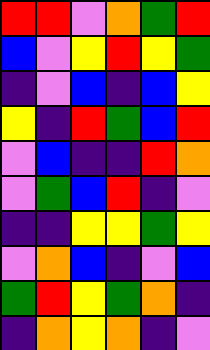[["red", "red", "violet", "orange", "green", "red"], ["blue", "violet", "yellow", "red", "yellow", "green"], ["indigo", "violet", "blue", "indigo", "blue", "yellow"], ["yellow", "indigo", "red", "green", "blue", "red"], ["violet", "blue", "indigo", "indigo", "red", "orange"], ["violet", "green", "blue", "red", "indigo", "violet"], ["indigo", "indigo", "yellow", "yellow", "green", "yellow"], ["violet", "orange", "blue", "indigo", "violet", "blue"], ["green", "red", "yellow", "green", "orange", "indigo"], ["indigo", "orange", "yellow", "orange", "indigo", "violet"]]